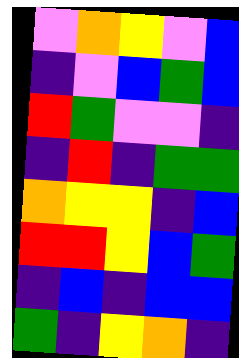[["violet", "orange", "yellow", "violet", "blue"], ["indigo", "violet", "blue", "green", "blue"], ["red", "green", "violet", "violet", "indigo"], ["indigo", "red", "indigo", "green", "green"], ["orange", "yellow", "yellow", "indigo", "blue"], ["red", "red", "yellow", "blue", "green"], ["indigo", "blue", "indigo", "blue", "blue"], ["green", "indigo", "yellow", "orange", "indigo"]]